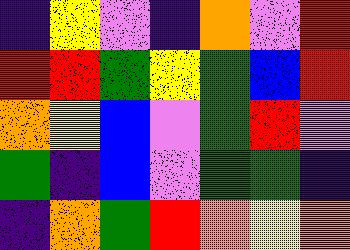[["indigo", "yellow", "violet", "indigo", "orange", "violet", "red"], ["red", "red", "green", "yellow", "green", "blue", "red"], ["orange", "yellow", "blue", "violet", "green", "red", "violet"], ["green", "indigo", "blue", "violet", "green", "green", "indigo"], ["indigo", "orange", "green", "red", "orange", "yellow", "orange"]]